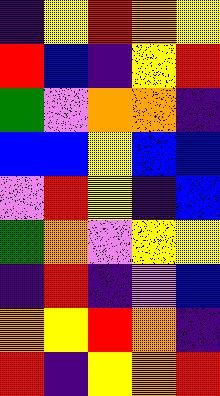[["indigo", "yellow", "red", "orange", "yellow"], ["red", "blue", "indigo", "yellow", "red"], ["green", "violet", "orange", "orange", "indigo"], ["blue", "blue", "yellow", "blue", "blue"], ["violet", "red", "yellow", "indigo", "blue"], ["green", "orange", "violet", "yellow", "yellow"], ["indigo", "red", "indigo", "violet", "blue"], ["orange", "yellow", "red", "orange", "indigo"], ["red", "indigo", "yellow", "orange", "red"]]